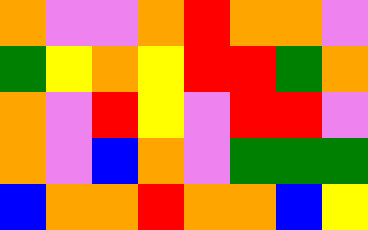[["orange", "violet", "violet", "orange", "red", "orange", "orange", "violet"], ["green", "yellow", "orange", "yellow", "red", "red", "green", "orange"], ["orange", "violet", "red", "yellow", "violet", "red", "red", "violet"], ["orange", "violet", "blue", "orange", "violet", "green", "green", "green"], ["blue", "orange", "orange", "red", "orange", "orange", "blue", "yellow"]]